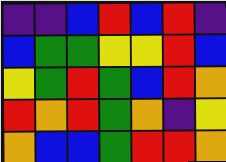[["indigo", "indigo", "blue", "red", "blue", "red", "indigo"], ["blue", "green", "green", "yellow", "yellow", "red", "blue"], ["yellow", "green", "red", "green", "blue", "red", "orange"], ["red", "orange", "red", "green", "orange", "indigo", "yellow"], ["orange", "blue", "blue", "green", "red", "red", "orange"]]